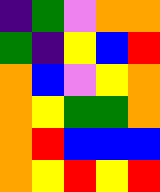[["indigo", "green", "violet", "orange", "orange"], ["green", "indigo", "yellow", "blue", "red"], ["orange", "blue", "violet", "yellow", "orange"], ["orange", "yellow", "green", "green", "orange"], ["orange", "red", "blue", "blue", "blue"], ["orange", "yellow", "red", "yellow", "red"]]